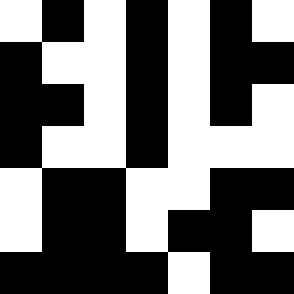[["white", "black", "white", "black", "white", "black", "white"], ["black", "white", "white", "black", "white", "black", "black"], ["black", "black", "white", "black", "white", "black", "white"], ["black", "white", "white", "black", "white", "white", "white"], ["white", "black", "black", "white", "white", "black", "black"], ["white", "black", "black", "white", "black", "black", "white"], ["black", "black", "black", "black", "white", "black", "black"]]